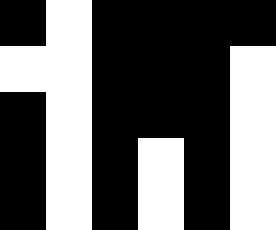[["black", "white", "black", "black", "black", "black"], ["white", "white", "black", "black", "black", "white"], ["black", "white", "black", "black", "black", "white"], ["black", "white", "black", "white", "black", "white"], ["black", "white", "black", "white", "black", "white"]]